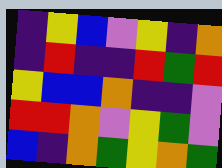[["indigo", "yellow", "blue", "violet", "yellow", "indigo", "orange"], ["indigo", "red", "indigo", "indigo", "red", "green", "red"], ["yellow", "blue", "blue", "orange", "indigo", "indigo", "violet"], ["red", "red", "orange", "violet", "yellow", "green", "violet"], ["blue", "indigo", "orange", "green", "yellow", "orange", "green"]]